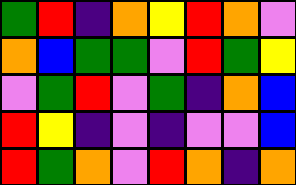[["green", "red", "indigo", "orange", "yellow", "red", "orange", "violet"], ["orange", "blue", "green", "green", "violet", "red", "green", "yellow"], ["violet", "green", "red", "violet", "green", "indigo", "orange", "blue"], ["red", "yellow", "indigo", "violet", "indigo", "violet", "violet", "blue"], ["red", "green", "orange", "violet", "red", "orange", "indigo", "orange"]]